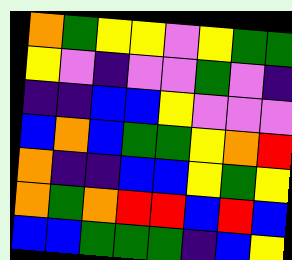[["orange", "green", "yellow", "yellow", "violet", "yellow", "green", "green"], ["yellow", "violet", "indigo", "violet", "violet", "green", "violet", "indigo"], ["indigo", "indigo", "blue", "blue", "yellow", "violet", "violet", "violet"], ["blue", "orange", "blue", "green", "green", "yellow", "orange", "red"], ["orange", "indigo", "indigo", "blue", "blue", "yellow", "green", "yellow"], ["orange", "green", "orange", "red", "red", "blue", "red", "blue"], ["blue", "blue", "green", "green", "green", "indigo", "blue", "yellow"]]